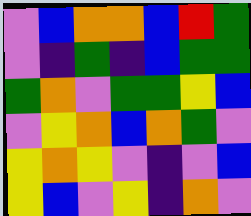[["violet", "blue", "orange", "orange", "blue", "red", "green"], ["violet", "indigo", "green", "indigo", "blue", "green", "green"], ["green", "orange", "violet", "green", "green", "yellow", "blue"], ["violet", "yellow", "orange", "blue", "orange", "green", "violet"], ["yellow", "orange", "yellow", "violet", "indigo", "violet", "blue"], ["yellow", "blue", "violet", "yellow", "indigo", "orange", "violet"]]